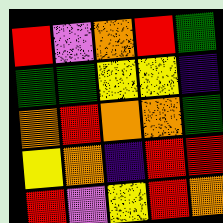[["red", "violet", "orange", "red", "green"], ["green", "green", "yellow", "yellow", "indigo"], ["orange", "red", "orange", "orange", "green"], ["yellow", "orange", "indigo", "red", "red"], ["red", "violet", "yellow", "red", "orange"]]